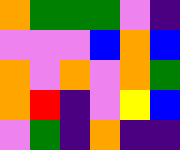[["orange", "green", "green", "green", "violet", "indigo"], ["violet", "violet", "violet", "blue", "orange", "blue"], ["orange", "violet", "orange", "violet", "orange", "green"], ["orange", "red", "indigo", "violet", "yellow", "blue"], ["violet", "green", "indigo", "orange", "indigo", "indigo"]]